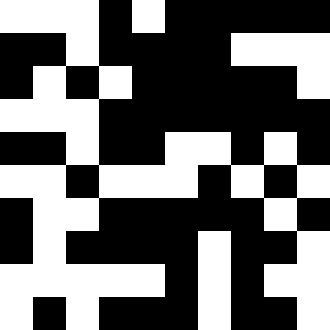[["white", "white", "white", "black", "white", "black", "black", "black", "black", "black"], ["black", "black", "white", "black", "black", "black", "black", "white", "white", "white"], ["black", "white", "black", "white", "black", "black", "black", "black", "black", "white"], ["white", "white", "white", "black", "black", "black", "black", "black", "black", "black"], ["black", "black", "white", "black", "black", "white", "white", "black", "white", "black"], ["white", "white", "black", "white", "white", "white", "black", "white", "black", "white"], ["black", "white", "white", "black", "black", "black", "black", "black", "white", "black"], ["black", "white", "black", "black", "black", "black", "white", "black", "black", "white"], ["white", "white", "white", "white", "white", "black", "white", "black", "white", "white"], ["white", "black", "white", "black", "black", "black", "white", "black", "black", "white"]]